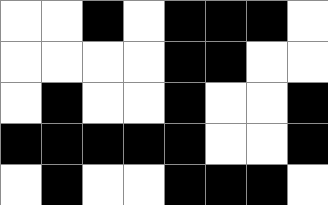[["white", "white", "black", "white", "black", "black", "black", "white"], ["white", "white", "white", "white", "black", "black", "white", "white"], ["white", "black", "white", "white", "black", "white", "white", "black"], ["black", "black", "black", "black", "black", "white", "white", "black"], ["white", "black", "white", "white", "black", "black", "black", "white"]]